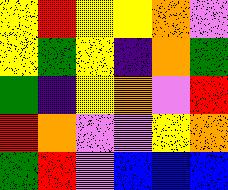[["yellow", "red", "yellow", "yellow", "orange", "violet"], ["yellow", "green", "yellow", "indigo", "orange", "green"], ["green", "indigo", "yellow", "orange", "violet", "red"], ["red", "orange", "violet", "violet", "yellow", "orange"], ["green", "red", "violet", "blue", "blue", "blue"]]